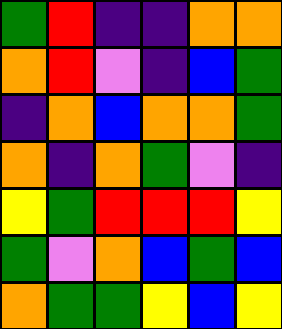[["green", "red", "indigo", "indigo", "orange", "orange"], ["orange", "red", "violet", "indigo", "blue", "green"], ["indigo", "orange", "blue", "orange", "orange", "green"], ["orange", "indigo", "orange", "green", "violet", "indigo"], ["yellow", "green", "red", "red", "red", "yellow"], ["green", "violet", "orange", "blue", "green", "blue"], ["orange", "green", "green", "yellow", "blue", "yellow"]]